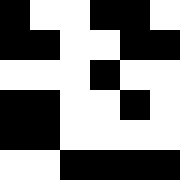[["black", "white", "white", "black", "black", "white"], ["black", "black", "white", "white", "black", "black"], ["white", "white", "white", "black", "white", "white"], ["black", "black", "white", "white", "black", "white"], ["black", "black", "white", "white", "white", "white"], ["white", "white", "black", "black", "black", "black"]]